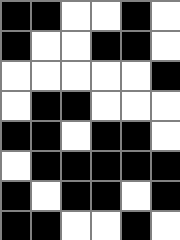[["black", "black", "white", "white", "black", "white"], ["black", "white", "white", "black", "black", "white"], ["white", "white", "white", "white", "white", "black"], ["white", "black", "black", "white", "white", "white"], ["black", "black", "white", "black", "black", "white"], ["white", "black", "black", "black", "black", "black"], ["black", "white", "black", "black", "white", "black"], ["black", "black", "white", "white", "black", "white"]]